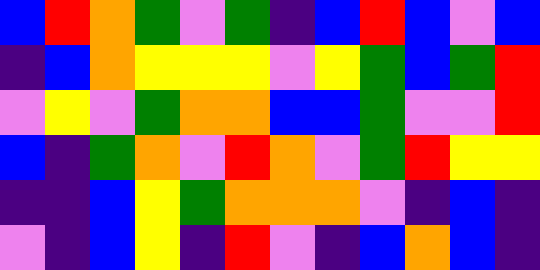[["blue", "red", "orange", "green", "violet", "green", "indigo", "blue", "red", "blue", "violet", "blue"], ["indigo", "blue", "orange", "yellow", "yellow", "yellow", "violet", "yellow", "green", "blue", "green", "red"], ["violet", "yellow", "violet", "green", "orange", "orange", "blue", "blue", "green", "violet", "violet", "red"], ["blue", "indigo", "green", "orange", "violet", "red", "orange", "violet", "green", "red", "yellow", "yellow"], ["indigo", "indigo", "blue", "yellow", "green", "orange", "orange", "orange", "violet", "indigo", "blue", "indigo"], ["violet", "indigo", "blue", "yellow", "indigo", "red", "violet", "indigo", "blue", "orange", "blue", "indigo"]]